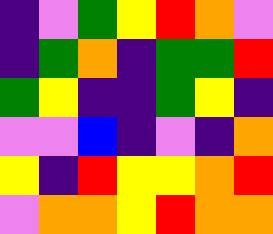[["indigo", "violet", "green", "yellow", "red", "orange", "violet"], ["indigo", "green", "orange", "indigo", "green", "green", "red"], ["green", "yellow", "indigo", "indigo", "green", "yellow", "indigo"], ["violet", "violet", "blue", "indigo", "violet", "indigo", "orange"], ["yellow", "indigo", "red", "yellow", "yellow", "orange", "red"], ["violet", "orange", "orange", "yellow", "red", "orange", "orange"]]